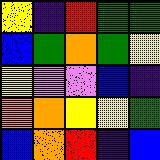[["yellow", "indigo", "red", "green", "green"], ["blue", "green", "orange", "green", "yellow"], ["yellow", "violet", "violet", "blue", "indigo"], ["orange", "orange", "yellow", "yellow", "green"], ["blue", "orange", "red", "indigo", "blue"]]